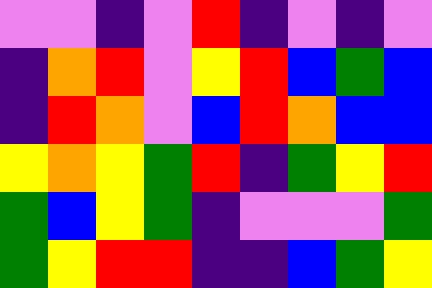[["violet", "violet", "indigo", "violet", "red", "indigo", "violet", "indigo", "violet"], ["indigo", "orange", "red", "violet", "yellow", "red", "blue", "green", "blue"], ["indigo", "red", "orange", "violet", "blue", "red", "orange", "blue", "blue"], ["yellow", "orange", "yellow", "green", "red", "indigo", "green", "yellow", "red"], ["green", "blue", "yellow", "green", "indigo", "violet", "violet", "violet", "green"], ["green", "yellow", "red", "red", "indigo", "indigo", "blue", "green", "yellow"]]